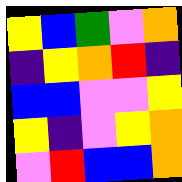[["yellow", "blue", "green", "violet", "orange"], ["indigo", "yellow", "orange", "red", "indigo"], ["blue", "blue", "violet", "violet", "yellow"], ["yellow", "indigo", "violet", "yellow", "orange"], ["violet", "red", "blue", "blue", "orange"]]